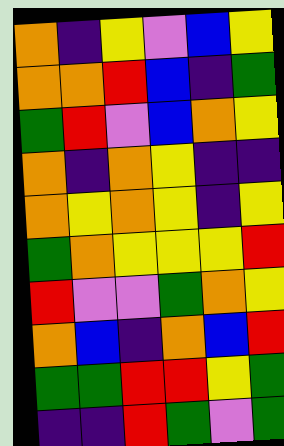[["orange", "indigo", "yellow", "violet", "blue", "yellow"], ["orange", "orange", "red", "blue", "indigo", "green"], ["green", "red", "violet", "blue", "orange", "yellow"], ["orange", "indigo", "orange", "yellow", "indigo", "indigo"], ["orange", "yellow", "orange", "yellow", "indigo", "yellow"], ["green", "orange", "yellow", "yellow", "yellow", "red"], ["red", "violet", "violet", "green", "orange", "yellow"], ["orange", "blue", "indigo", "orange", "blue", "red"], ["green", "green", "red", "red", "yellow", "green"], ["indigo", "indigo", "red", "green", "violet", "green"]]